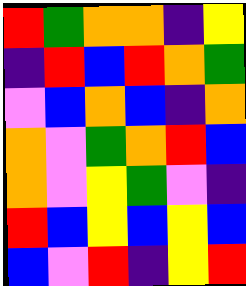[["red", "green", "orange", "orange", "indigo", "yellow"], ["indigo", "red", "blue", "red", "orange", "green"], ["violet", "blue", "orange", "blue", "indigo", "orange"], ["orange", "violet", "green", "orange", "red", "blue"], ["orange", "violet", "yellow", "green", "violet", "indigo"], ["red", "blue", "yellow", "blue", "yellow", "blue"], ["blue", "violet", "red", "indigo", "yellow", "red"]]